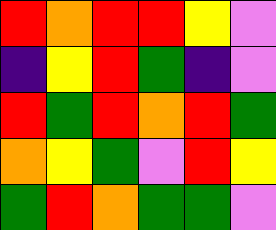[["red", "orange", "red", "red", "yellow", "violet"], ["indigo", "yellow", "red", "green", "indigo", "violet"], ["red", "green", "red", "orange", "red", "green"], ["orange", "yellow", "green", "violet", "red", "yellow"], ["green", "red", "orange", "green", "green", "violet"]]